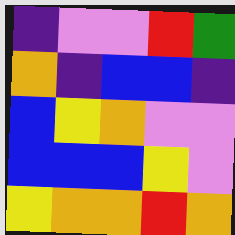[["indigo", "violet", "violet", "red", "green"], ["orange", "indigo", "blue", "blue", "indigo"], ["blue", "yellow", "orange", "violet", "violet"], ["blue", "blue", "blue", "yellow", "violet"], ["yellow", "orange", "orange", "red", "orange"]]